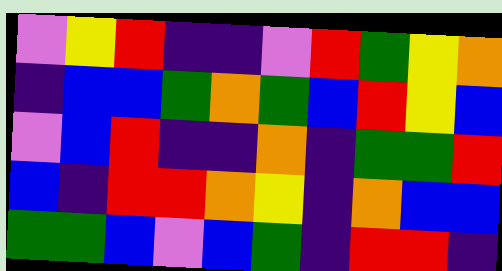[["violet", "yellow", "red", "indigo", "indigo", "violet", "red", "green", "yellow", "orange"], ["indigo", "blue", "blue", "green", "orange", "green", "blue", "red", "yellow", "blue"], ["violet", "blue", "red", "indigo", "indigo", "orange", "indigo", "green", "green", "red"], ["blue", "indigo", "red", "red", "orange", "yellow", "indigo", "orange", "blue", "blue"], ["green", "green", "blue", "violet", "blue", "green", "indigo", "red", "red", "indigo"]]